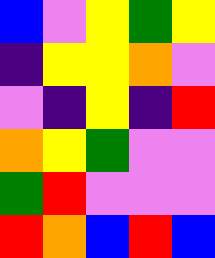[["blue", "violet", "yellow", "green", "yellow"], ["indigo", "yellow", "yellow", "orange", "violet"], ["violet", "indigo", "yellow", "indigo", "red"], ["orange", "yellow", "green", "violet", "violet"], ["green", "red", "violet", "violet", "violet"], ["red", "orange", "blue", "red", "blue"]]